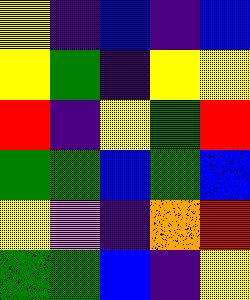[["yellow", "indigo", "blue", "indigo", "blue"], ["yellow", "green", "indigo", "yellow", "yellow"], ["red", "indigo", "yellow", "green", "red"], ["green", "green", "blue", "green", "blue"], ["yellow", "violet", "indigo", "orange", "red"], ["green", "green", "blue", "indigo", "yellow"]]